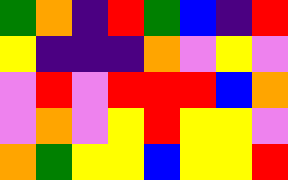[["green", "orange", "indigo", "red", "green", "blue", "indigo", "red"], ["yellow", "indigo", "indigo", "indigo", "orange", "violet", "yellow", "violet"], ["violet", "red", "violet", "red", "red", "red", "blue", "orange"], ["violet", "orange", "violet", "yellow", "red", "yellow", "yellow", "violet"], ["orange", "green", "yellow", "yellow", "blue", "yellow", "yellow", "red"]]